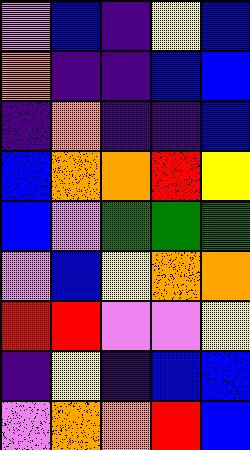[["violet", "blue", "indigo", "yellow", "blue"], ["orange", "indigo", "indigo", "blue", "blue"], ["indigo", "orange", "indigo", "indigo", "blue"], ["blue", "orange", "orange", "red", "yellow"], ["blue", "violet", "green", "green", "green"], ["violet", "blue", "yellow", "orange", "orange"], ["red", "red", "violet", "violet", "yellow"], ["indigo", "yellow", "indigo", "blue", "blue"], ["violet", "orange", "orange", "red", "blue"]]